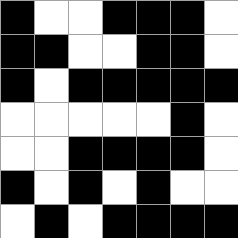[["black", "white", "white", "black", "black", "black", "white"], ["black", "black", "white", "white", "black", "black", "white"], ["black", "white", "black", "black", "black", "black", "black"], ["white", "white", "white", "white", "white", "black", "white"], ["white", "white", "black", "black", "black", "black", "white"], ["black", "white", "black", "white", "black", "white", "white"], ["white", "black", "white", "black", "black", "black", "black"]]